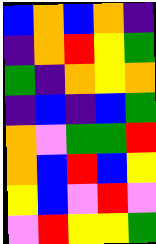[["blue", "orange", "blue", "orange", "indigo"], ["indigo", "orange", "red", "yellow", "green"], ["green", "indigo", "orange", "yellow", "orange"], ["indigo", "blue", "indigo", "blue", "green"], ["orange", "violet", "green", "green", "red"], ["orange", "blue", "red", "blue", "yellow"], ["yellow", "blue", "violet", "red", "violet"], ["violet", "red", "yellow", "yellow", "green"]]